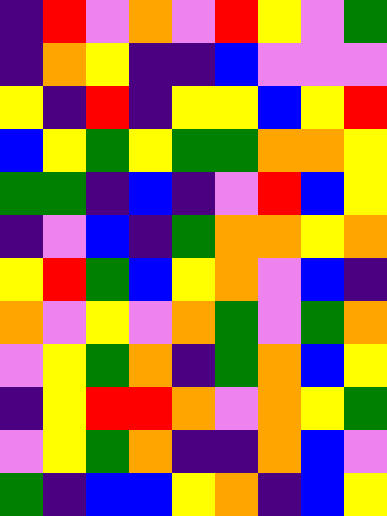[["indigo", "red", "violet", "orange", "violet", "red", "yellow", "violet", "green"], ["indigo", "orange", "yellow", "indigo", "indigo", "blue", "violet", "violet", "violet"], ["yellow", "indigo", "red", "indigo", "yellow", "yellow", "blue", "yellow", "red"], ["blue", "yellow", "green", "yellow", "green", "green", "orange", "orange", "yellow"], ["green", "green", "indigo", "blue", "indigo", "violet", "red", "blue", "yellow"], ["indigo", "violet", "blue", "indigo", "green", "orange", "orange", "yellow", "orange"], ["yellow", "red", "green", "blue", "yellow", "orange", "violet", "blue", "indigo"], ["orange", "violet", "yellow", "violet", "orange", "green", "violet", "green", "orange"], ["violet", "yellow", "green", "orange", "indigo", "green", "orange", "blue", "yellow"], ["indigo", "yellow", "red", "red", "orange", "violet", "orange", "yellow", "green"], ["violet", "yellow", "green", "orange", "indigo", "indigo", "orange", "blue", "violet"], ["green", "indigo", "blue", "blue", "yellow", "orange", "indigo", "blue", "yellow"]]